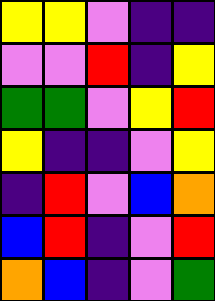[["yellow", "yellow", "violet", "indigo", "indigo"], ["violet", "violet", "red", "indigo", "yellow"], ["green", "green", "violet", "yellow", "red"], ["yellow", "indigo", "indigo", "violet", "yellow"], ["indigo", "red", "violet", "blue", "orange"], ["blue", "red", "indigo", "violet", "red"], ["orange", "blue", "indigo", "violet", "green"]]